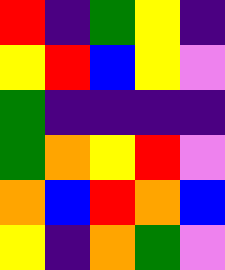[["red", "indigo", "green", "yellow", "indigo"], ["yellow", "red", "blue", "yellow", "violet"], ["green", "indigo", "indigo", "indigo", "indigo"], ["green", "orange", "yellow", "red", "violet"], ["orange", "blue", "red", "orange", "blue"], ["yellow", "indigo", "orange", "green", "violet"]]